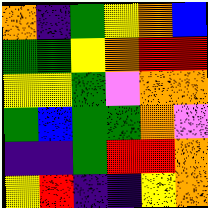[["orange", "indigo", "green", "yellow", "orange", "blue"], ["green", "green", "yellow", "orange", "red", "red"], ["yellow", "yellow", "green", "violet", "orange", "orange"], ["green", "blue", "green", "green", "orange", "violet"], ["indigo", "indigo", "green", "red", "red", "orange"], ["yellow", "red", "indigo", "indigo", "yellow", "orange"]]